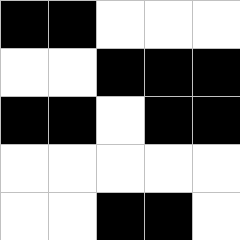[["black", "black", "white", "white", "white"], ["white", "white", "black", "black", "black"], ["black", "black", "white", "black", "black"], ["white", "white", "white", "white", "white"], ["white", "white", "black", "black", "white"]]